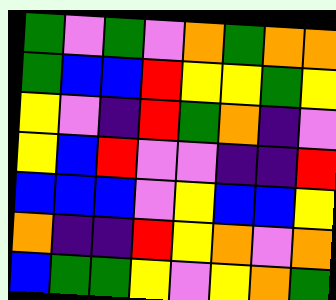[["green", "violet", "green", "violet", "orange", "green", "orange", "orange"], ["green", "blue", "blue", "red", "yellow", "yellow", "green", "yellow"], ["yellow", "violet", "indigo", "red", "green", "orange", "indigo", "violet"], ["yellow", "blue", "red", "violet", "violet", "indigo", "indigo", "red"], ["blue", "blue", "blue", "violet", "yellow", "blue", "blue", "yellow"], ["orange", "indigo", "indigo", "red", "yellow", "orange", "violet", "orange"], ["blue", "green", "green", "yellow", "violet", "yellow", "orange", "green"]]